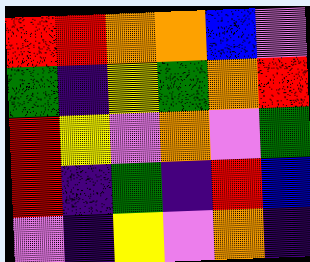[["red", "red", "orange", "orange", "blue", "violet"], ["green", "indigo", "yellow", "green", "orange", "red"], ["red", "yellow", "violet", "orange", "violet", "green"], ["red", "indigo", "green", "indigo", "red", "blue"], ["violet", "indigo", "yellow", "violet", "orange", "indigo"]]